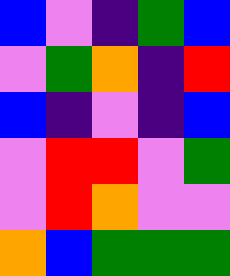[["blue", "violet", "indigo", "green", "blue"], ["violet", "green", "orange", "indigo", "red"], ["blue", "indigo", "violet", "indigo", "blue"], ["violet", "red", "red", "violet", "green"], ["violet", "red", "orange", "violet", "violet"], ["orange", "blue", "green", "green", "green"]]